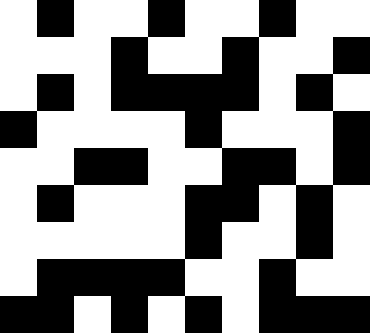[["white", "black", "white", "white", "black", "white", "white", "black", "white", "white"], ["white", "white", "white", "black", "white", "white", "black", "white", "white", "black"], ["white", "black", "white", "black", "black", "black", "black", "white", "black", "white"], ["black", "white", "white", "white", "white", "black", "white", "white", "white", "black"], ["white", "white", "black", "black", "white", "white", "black", "black", "white", "black"], ["white", "black", "white", "white", "white", "black", "black", "white", "black", "white"], ["white", "white", "white", "white", "white", "black", "white", "white", "black", "white"], ["white", "black", "black", "black", "black", "white", "white", "black", "white", "white"], ["black", "black", "white", "black", "white", "black", "white", "black", "black", "black"]]